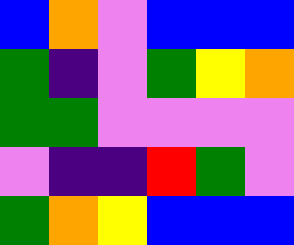[["blue", "orange", "violet", "blue", "blue", "blue"], ["green", "indigo", "violet", "green", "yellow", "orange"], ["green", "green", "violet", "violet", "violet", "violet"], ["violet", "indigo", "indigo", "red", "green", "violet"], ["green", "orange", "yellow", "blue", "blue", "blue"]]